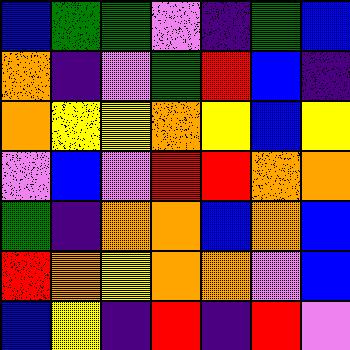[["blue", "green", "green", "violet", "indigo", "green", "blue"], ["orange", "indigo", "violet", "green", "red", "blue", "indigo"], ["orange", "yellow", "yellow", "orange", "yellow", "blue", "yellow"], ["violet", "blue", "violet", "red", "red", "orange", "orange"], ["green", "indigo", "orange", "orange", "blue", "orange", "blue"], ["red", "orange", "yellow", "orange", "orange", "violet", "blue"], ["blue", "yellow", "indigo", "red", "indigo", "red", "violet"]]